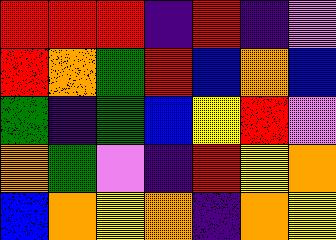[["red", "red", "red", "indigo", "red", "indigo", "violet"], ["red", "orange", "green", "red", "blue", "orange", "blue"], ["green", "indigo", "green", "blue", "yellow", "red", "violet"], ["orange", "green", "violet", "indigo", "red", "yellow", "orange"], ["blue", "orange", "yellow", "orange", "indigo", "orange", "yellow"]]